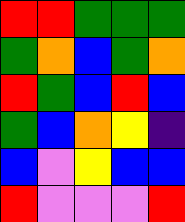[["red", "red", "green", "green", "green"], ["green", "orange", "blue", "green", "orange"], ["red", "green", "blue", "red", "blue"], ["green", "blue", "orange", "yellow", "indigo"], ["blue", "violet", "yellow", "blue", "blue"], ["red", "violet", "violet", "violet", "red"]]